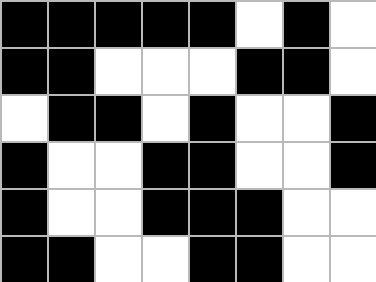[["black", "black", "black", "black", "black", "white", "black", "white"], ["black", "black", "white", "white", "white", "black", "black", "white"], ["white", "black", "black", "white", "black", "white", "white", "black"], ["black", "white", "white", "black", "black", "white", "white", "black"], ["black", "white", "white", "black", "black", "black", "white", "white"], ["black", "black", "white", "white", "black", "black", "white", "white"]]